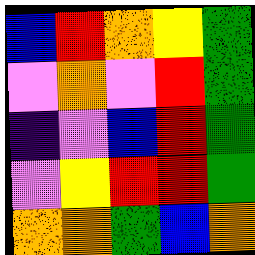[["blue", "red", "orange", "yellow", "green"], ["violet", "orange", "violet", "red", "green"], ["indigo", "violet", "blue", "red", "green"], ["violet", "yellow", "red", "red", "green"], ["orange", "orange", "green", "blue", "orange"]]